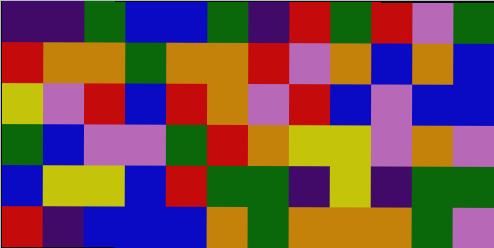[["indigo", "indigo", "green", "blue", "blue", "green", "indigo", "red", "green", "red", "violet", "green"], ["red", "orange", "orange", "green", "orange", "orange", "red", "violet", "orange", "blue", "orange", "blue"], ["yellow", "violet", "red", "blue", "red", "orange", "violet", "red", "blue", "violet", "blue", "blue"], ["green", "blue", "violet", "violet", "green", "red", "orange", "yellow", "yellow", "violet", "orange", "violet"], ["blue", "yellow", "yellow", "blue", "red", "green", "green", "indigo", "yellow", "indigo", "green", "green"], ["red", "indigo", "blue", "blue", "blue", "orange", "green", "orange", "orange", "orange", "green", "violet"]]